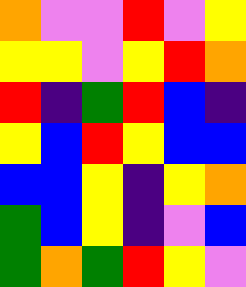[["orange", "violet", "violet", "red", "violet", "yellow"], ["yellow", "yellow", "violet", "yellow", "red", "orange"], ["red", "indigo", "green", "red", "blue", "indigo"], ["yellow", "blue", "red", "yellow", "blue", "blue"], ["blue", "blue", "yellow", "indigo", "yellow", "orange"], ["green", "blue", "yellow", "indigo", "violet", "blue"], ["green", "orange", "green", "red", "yellow", "violet"]]